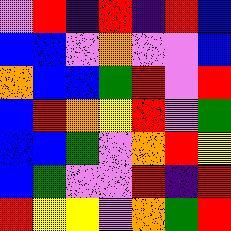[["violet", "red", "indigo", "red", "indigo", "red", "blue"], ["blue", "blue", "violet", "orange", "violet", "violet", "blue"], ["orange", "blue", "blue", "green", "red", "violet", "red"], ["blue", "red", "orange", "yellow", "red", "violet", "green"], ["blue", "blue", "green", "violet", "orange", "red", "yellow"], ["blue", "green", "violet", "violet", "red", "indigo", "red"], ["red", "yellow", "yellow", "violet", "orange", "green", "red"]]